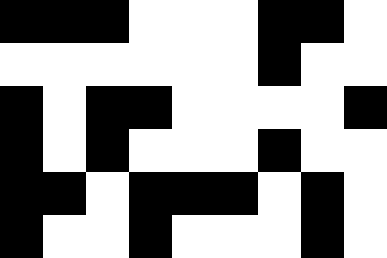[["black", "black", "black", "white", "white", "white", "black", "black", "white"], ["white", "white", "white", "white", "white", "white", "black", "white", "white"], ["black", "white", "black", "black", "white", "white", "white", "white", "black"], ["black", "white", "black", "white", "white", "white", "black", "white", "white"], ["black", "black", "white", "black", "black", "black", "white", "black", "white"], ["black", "white", "white", "black", "white", "white", "white", "black", "white"]]